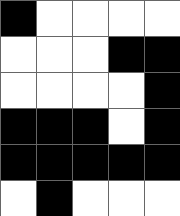[["black", "white", "white", "white", "white"], ["white", "white", "white", "black", "black"], ["white", "white", "white", "white", "black"], ["black", "black", "black", "white", "black"], ["black", "black", "black", "black", "black"], ["white", "black", "white", "white", "white"]]